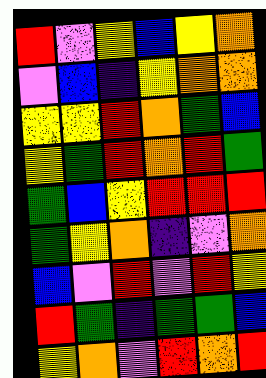[["red", "violet", "yellow", "blue", "yellow", "orange"], ["violet", "blue", "indigo", "yellow", "orange", "orange"], ["yellow", "yellow", "red", "orange", "green", "blue"], ["yellow", "green", "red", "orange", "red", "green"], ["green", "blue", "yellow", "red", "red", "red"], ["green", "yellow", "orange", "indigo", "violet", "orange"], ["blue", "violet", "red", "violet", "red", "yellow"], ["red", "green", "indigo", "green", "green", "blue"], ["yellow", "orange", "violet", "red", "orange", "red"]]